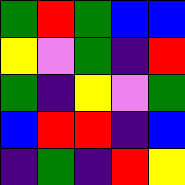[["green", "red", "green", "blue", "blue"], ["yellow", "violet", "green", "indigo", "red"], ["green", "indigo", "yellow", "violet", "green"], ["blue", "red", "red", "indigo", "blue"], ["indigo", "green", "indigo", "red", "yellow"]]